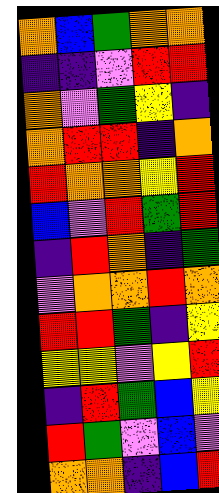[["orange", "blue", "green", "orange", "orange"], ["indigo", "indigo", "violet", "red", "red"], ["orange", "violet", "green", "yellow", "indigo"], ["orange", "red", "red", "indigo", "orange"], ["red", "orange", "orange", "yellow", "red"], ["blue", "violet", "red", "green", "red"], ["indigo", "red", "orange", "indigo", "green"], ["violet", "orange", "orange", "red", "orange"], ["red", "red", "green", "indigo", "yellow"], ["yellow", "yellow", "violet", "yellow", "red"], ["indigo", "red", "green", "blue", "yellow"], ["red", "green", "violet", "blue", "violet"], ["orange", "orange", "indigo", "blue", "red"]]